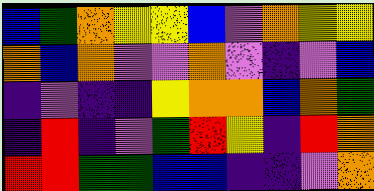[["blue", "green", "orange", "yellow", "yellow", "blue", "violet", "orange", "yellow", "yellow"], ["orange", "blue", "orange", "violet", "violet", "orange", "violet", "indigo", "violet", "blue"], ["indigo", "violet", "indigo", "indigo", "yellow", "orange", "orange", "blue", "orange", "green"], ["indigo", "red", "indigo", "violet", "green", "red", "yellow", "indigo", "red", "orange"], ["red", "red", "green", "green", "blue", "blue", "indigo", "indigo", "violet", "orange"]]